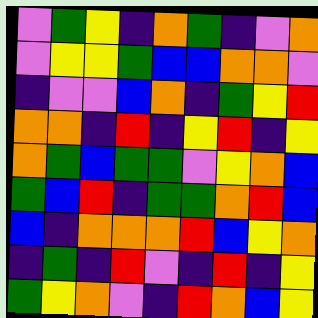[["violet", "green", "yellow", "indigo", "orange", "green", "indigo", "violet", "orange"], ["violet", "yellow", "yellow", "green", "blue", "blue", "orange", "orange", "violet"], ["indigo", "violet", "violet", "blue", "orange", "indigo", "green", "yellow", "red"], ["orange", "orange", "indigo", "red", "indigo", "yellow", "red", "indigo", "yellow"], ["orange", "green", "blue", "green", "green", "violet", "yellow", "orange", "blue"], ["green", "blue", "red", "indigo", "green", "green", "orange", "red", "blue"], ["blue", "indigo", "orange", "orange", "orange", "red", "blue", "yellow", "orange"], ["indigo", "green", "indigo", "red", "violet", "indigo", "red", "indigo", "yellow"], ["green", "yellow", "orange", "violet", "indigo", "red", "orange", "blue", "yellow"]]